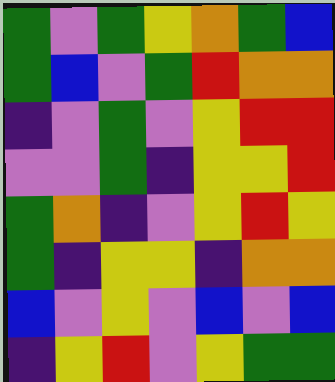[["green", "violet", "green", "yellow", "orange", "green", "blue"], ["green", "blue", "violet", "green", "red", "orange", "orange"], ["indigo", "violet", "green", "violet", "yellow", "red", "red"], ["violet", "violet", "green", "indigo", "yellow", "yellow", "red"], ["green", "orange", "indigo", "violet", "yellow", "red", "yellow"], ["green", "indigo", "yellow", "yellow", "indigo", "orange", "orange"], ["blue", "violet", "yellow", "violet", "blue", "violet", "blue"], ["indigo", "yellow", "red", "violet", "yellow", "green", "green"]]